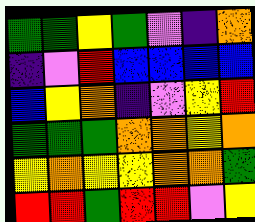[["green", "green", "yellow", "green", "violet", "indigo", "orange"], ["indigo", "violet", "red", "blue", "blue", "blue", "blue"], ["blue", "yellow", "orange", "indigo", "violet", "yellow", "red"], ["green", "green", "green", "orange", "orange", "yellow", "orange"], ["yellow", "orange", "yellow", "yellow", "orange", "orange", "green"], ["red", "red", "green", "red", "red", "violet", "yellow"]]